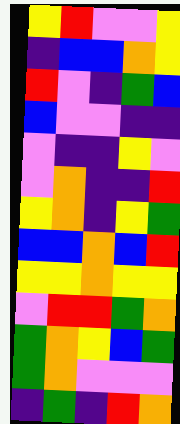[["yellow", "red", "violet", "violet", "yellow"], ["indigo", "blue", "blue", "orange", "yellow"], ["red", "violet", "indigo", "green", "blue"], ["blue", "violet", "violet", "indigo", "indigo"], ["violet", "indigo", "indigo", "yellow", "violet"], ["violet", "orange", "indigo", "indigo", "red"], ["yellow", "orange", "indigo", "yellow", "green"], ["blue", "blue", "orange", "blue", "red"], ["yellow", "yellow", "orange", "yellow", "yellow"], ["violet", "red", "red", "green", "orange"], ["green", "orange", "yellow", "blue", "green"], ["green", "orange", "violet", "violet", "violet"], ["indigo", "green", "indigo", "red", "orange"]]